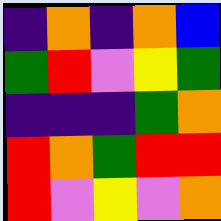[["indigo", "orange", "indigo", "orange", "blue"], ["green", "red", "violet", "yellow", "green"], ["indigo", "indigo", "indigo", "green", "orange"], ["red", "orange", "green", "red", "red"], ["red", "violet", "yellow", "violet", "orange"]]